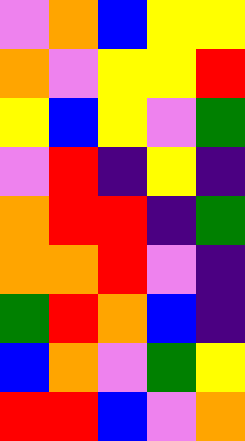[["violet", "orange", "blue", "yellow", "yellow"], ["orange", "violet", "yellow", "yellow", "red"], ["yellow", "blue", "yellow", "violet", "green"], ["violet", "red", "indigo", "yellow", "indigo"], ["orange", "red", "red", "indigo", "green"], ["orange", "orange", "red", "violet", "indigo"], ["green", "red", "orange", "blue", "indigo"], ["blue", "orange", "violet", "green", "yellow"], ["red", "red", "blue", "violet", "orange"]]